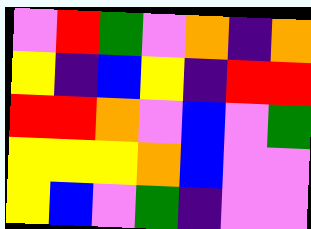[["violet", "red", "green", "violet", "orange", "indigo", "orange"], ["yellow", "indigo", "blue", "yellow", "indigo", "red", "red"], ["red", "red", "orange", "violet", "blue", "violet", "green"], ["yellow", "yellow", "yellow", "orange", "blue", "violet", "violet"], ["yellow", "blue", "violet", "green", "indigo", "violet", "violet"]]